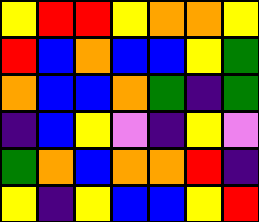[["yellow", "red", "red", "yellow", "orange", "orange", "yellow"], ["red", "blue", "orange", "blue", "blue", "yellow", "green"], ["orange", "blue", "blue", "orange", "green", "indigo", "green"], ["indigo", "blue", "yellow", "violet", "indigo", "yellow", "violet"], ["green", "orange", "blue", "orange", "orange", "red", "indigo"], ["yellow", "indigo", "yellow", "blue", "blue", "yellow", "red"]]